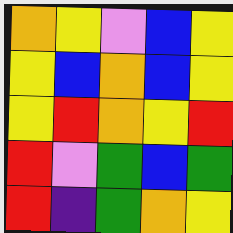[["orange", "yellow", "violet", "blue", "yellow"], ["yellow", "blue", "orange", "blue", "yellow"], ["yellow", "red", "orange", "yellow", "red"], ["red", "violet", "green", "blue", "green"], ["red", "indigo", "green", "orange", "yellow"]]